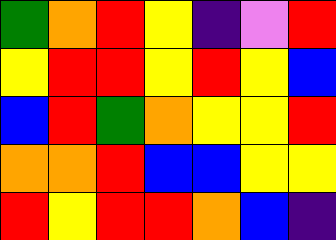[["green", "orange", "red", "yellow", "indigo", "violet", "red"], ["yellow", "red", "red", "yellow", "red", "yellow", "blue"], ["blue", "red", "green", "orange", "yellow", "yellow", "red"], ["orange", "orange", "red", "blue", "blue", "yellow", "yellow"], ["red", "yellow", "red", "red", "orange", "blue", "indigo"]]